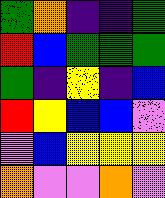[["green", "orange", "indigo", "indigo", "green"], ["red", "blue", "green", "green", "green"], ["green", "indigo", "yellow", "indigo", "blue"], ["red", "yellow", "blue", "blue", "violet"], ["violet", "blue", "yellow", "yellow", "yellow"], ["orange", "violet", "violet", "orange", "violet"]]